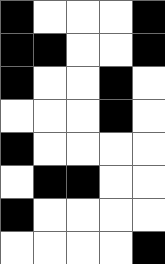[["black", "white", "white", "white", "black"], ["black", "black", "white", "white", "black"], ["black", "white", "white", "black", "white"], ["white", "white", "white", "black", "white"], ["black", "white", "white", "white", "white"], ["white", "black", "black", "white", "white"], ["black", "white", "white", "white", "white"], ["white", "white", "white", "white", "black"]]